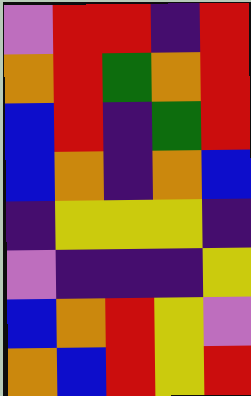[["violet", "red", "red", "indigo", "red"], ["orange", "red", "green", "orange", "red"], ["blue", "red", "indigo", "green", "red"], ["blue", "orange", "indigo", "orange", "blue"], ["indigo", "yellow", "yellow", "yellow", "indigo"], ["violet", "indigo", "indigo", "indigo", "yellow"], ["blue", "orange", "red", "yellow", "violet"], ["orange", "blue", "red", "yellow", "red"]]